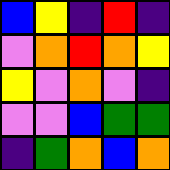[["blue", "yellow", "indigo", "red", "indigo"], ["violet", "orange", "red", "orange", "yellow"], ["yellow", "violet", "orange", "violet", "indigo"], ["violet", "violet", "blue", "green", "green"], ["indigo", "green", "orange", "blue", "orange"]]